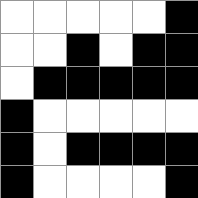[["white", "white", "white", "white", "white", "black"], ["white", "white", "black", "white", "black", "black"], ["white", "black", "black", "black", "black", "black"], ["black", "white", "white", "white", "white", "white"], ["black", "white", "black", "black", "black", "black"], ["black", "white", "white", "white", "white", "black"]]